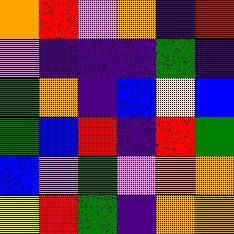[["orange", "red", "violet", "orange", "indigo", "red"], ["violet", "indigo", "indigo", "indigo", "green", "indigo"], ["green", "orange", "indigo", "blue", "yellow", "blue"], ["green", "blue", "red", "indigo", "red", "green"], ["blue", "violet", "green", "violet", "orange", "orange"], ["yellow", "red", "green", "indigo", "orange", "orange"]]